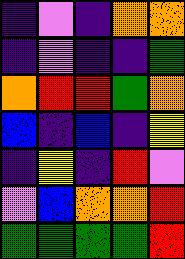[["indigo", "violet", "indigo", "orange", "orange"], ["indigo", "violet", "indigo", "indigo", "green"], ["orange", "red", "red", "green", "orange"], ["blue", "indigo", "blue", "indigo", "yellow"], ["indigo", "yellow", "indigo", "red", "violet"], ["violet", "blue", "orange", "orange", "red"], ["green", "green", "green", "green", "red"]]